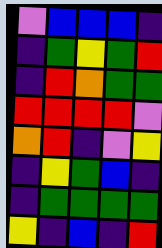[["violet", "blue", "blue", "blue", "indigo"], ["indigo", "green", "yellow", "green", "red"], ["indigo", "red", "orange", "green", "green"], ["red", "red", "red", "red", "violet"], ["orange", "red", "indigo", "violet", "yellow"], ["indigo", "yellow", "green", "blue", "indigo"], ["indigo", "green", "green", "green", "green"], ["yellow", "indigo", "blue", "indigo", "red"]]